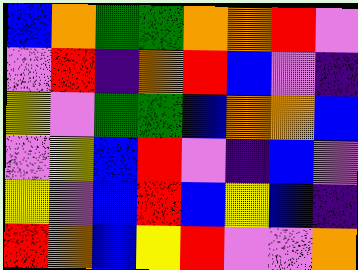[["blue", "orange", "green", "green", "orange", "orange", "red", "violet"], ["violet", "red", "indigo", "orange", "red", "blue", "violet", "indigo"], ["yellow", "violet", "green", "green", "blue", "orange", "orange", "blue"], ["violet", "yellow", "blue", "red", "violet", "indigo", "blue", "violet"], ["yellow", "violet", "blue", "red", "blue", "yellow", "blue", "indigo"], ["red", "orange", "blue", "yellow", "red", "violet", "violet", "orange"]]